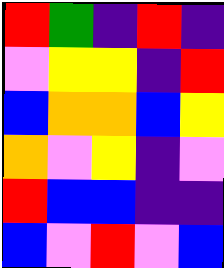[["red", "green", "indigo", "red", "indigo"], ["violet", "yellow", "yellow", "indigo", "red"], ["blue", "orange", "orange", "blue", "yellow"], ["orange", "violet", "yellow", "indigo", "violet"], ["red", "blue", "blue", "indigo", "indigo"], ["blue", "violet", "red", "violet", "blue"]]